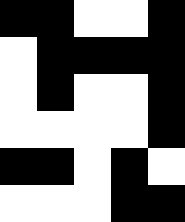[["black", "black", "white", "white", "black"], ["white", "black", "black", "black", "black"], ["white", "black", "white", "white", "black"], ["white", "white", "white", "white", "black"], ["black", "black", "white", "black", "white"], ["white", "white", "white", "black", "black"]]